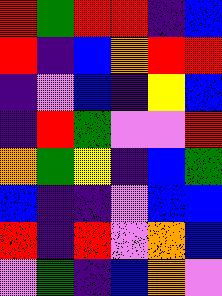[["red", "green", "red", "red", "indigo", "blue"], ["red", "indigo", "blue", "orange", "red", "red"], ["indigo", "violet", "blue", "indigo", "yellow", "blue"], ["indigo", "red", "green", "violet", "violet", "red"], ["orange", "green", "yellow", "indigo", "blue", "green"], ["blue", "indigo", "indigo", "violet", "blue", "blue"], ["red", "indigo", "red", "violet", "orange", "blue"], ["violet", "green", "indigo", "blue", "orange", "violet"]]